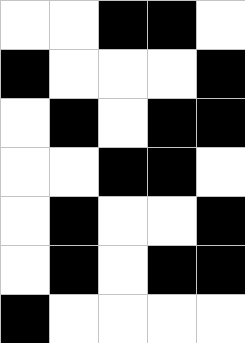[["white", "white", "black", "black", "white"], ["black", "white", "white", "white", "black"], ["white", "black", "white", "black", "black"], ["white", "white", "black", "black", "white"], ["white", "black", "white", "white", "black"], ["white", "black", "white", "black", "black"], ["black", "white", "white", "white", "white"]]